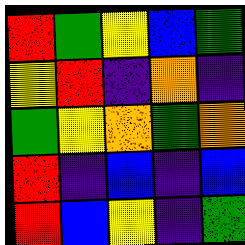[["red", "green", "yellow", "blue", "green"], ["yellow", "red", "indigo", "orange", "indigo"], ["green", "yellow", "orange", "green", "orange"], ["red", "indigo", "blue", "indigo", "blue"], ["red", "blue", "yellow", "indigo", "green"]]